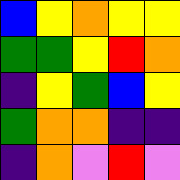[["blue", "yellow", "orange", "yellow", "yellow"], ["green", "green", "yellow", "red", "orange"], ["indigo", "yellow", "green", "blue", "yellow"], ["green", "orange", "orange", "indigo", "indigo"], ["indigo", "orange", "violet", "red", "violet"]]